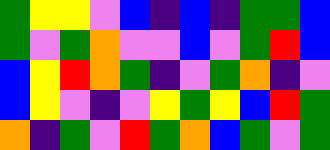[["green", "yellow", "yellow", "violet", "blue", "indigo", "blue", "indigo", "green", "green", "blue"], ["green", "violet", "green", "orange", "violet", "violet", "blue", "violet", "green", "red", "blue"], ["blue", "yellow", "red", "orange", "green", "indigo", "violet", "green", "orange", "indigo", "violet"], ["blue", "yellow", "violet", "indigo", "violet", "yellow", "green", "yellow", "blue", "red", "green"], ["orange", "indigo", "green", "violet", "red", "green", "orange", "blue", "green", "violet", "green"]]